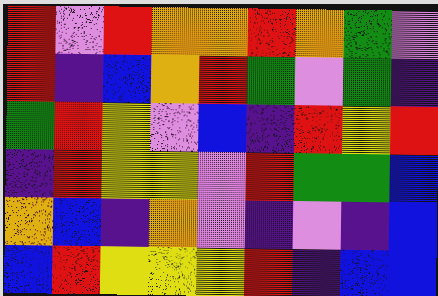[["red", "violet", "red", "orange", "orange", "red", "orange", "green", "violet"], ["red", "indigo", "blue", "orange", "red", "green", "violet", "green", "indigo"], ["green", "red", "yellow", "violet", "blue", "indigo", "red", "yellow", "red"], ["indigo", "red", "yellow", "yellow", "violet", "red", "green", "green", "blue"], ["orange", "blue", "indigo", "orange", "violet", "indigo", "violet", "indigo", "blue"], ["blue", "red", "yellow", "yellow", "yellow", "red", "indigo", "blue", "blue"]]